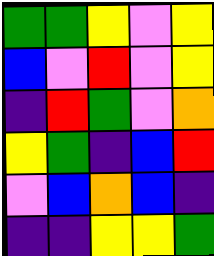[["green", "green", "yellow", "violet", "yellow"], ["blue", "violet", "red", "violet", "yellow"], ["indigo", "red", "green", "violet", "orange"], ["yellow", "green", "indigo", "blue", "red"], ["violet", "blue", "orange", "blue", "indigo"], ["indigo", "indigo", "yellow", "yellow", "green"]]